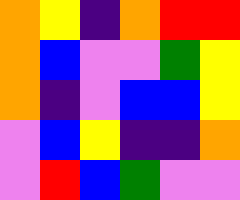[["orange", "yellow", "indigo", "orange", "red", "red"], ["orange", "blue", "violet", "violet", "green", "yellow"], ["orange", "indigo", "violet", "blue", "blue", "yellow"], ["violet", "blue", "yellow", "indigo", "indigo", "orange"], ["violet", "red", "blue", "green", "violet", "violet"]]